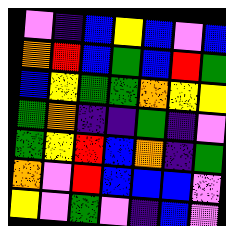[["violet", "indigo", "blue", "yellow", "blue", "violet", "blue"], ["orange", "red", "blue", "green", "blue", "red", "green"], ["blue", "yellow", "green", "green", "orange", "yellow", "yellow"], ["green", "orange", "indigo", "indigo", "green", "indigo", "violet"], ["green", "yellow", "red", "blue", "orange", "indigo", "green"], ["orange", "violet", "red", "blue", "blue", "blue", "violet"], ["yellow", "violet", "green", "violet", "indigo", "blue", "violet"]]